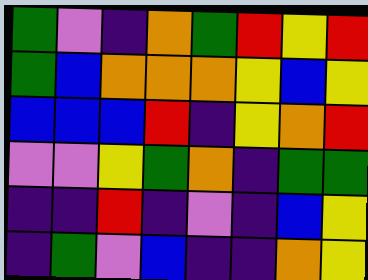[["green", "violet", "indigo", "orange", "green", "red", "yellow", "red"], ["green", "blue", "orange", "orange", "orange", "yellow", "blue", "yellow"], ["blue", "blue", "blue", "red", "indigo", "yellow", "orange", "red"], ["violet", "violet", "yellow", "green", "orange", "indigo", "green", "green"], ["indigo", "indigo", "red", "indigo", "violet", "indigo", "blue", "yellow"], ["indigo", "green", "violet", "blue", "indigo", "indigo", "orange", "yellow"]]